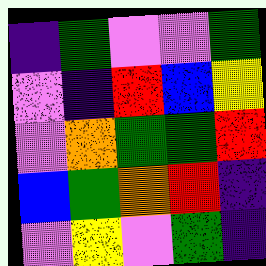[["indigo", "green", "violet", "violet", "green"], ["violet", "indigo", "red", "blue", "yellow"], ["violet", "orange", "green", "green", "red"], ["blue", "green", "orange", "red", "indigo"], ["violet", "yellow", "violet", "green", "indigo"]]